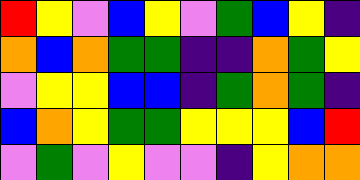[["red", "yellow", "violet", "blue", "yellow", "violet", "green", "blue", "yellow", "indigo"], ["orange", "blue", "orange", "green", "green", "indigo", "indigo", "orange", "green", "yellow"], ["violet", "yellow", "yellow", "blue", "blue", "indigo", "green", "orange", "green", "indigo"], ["blue", "orange", "yellow", "green", "green", "yellow", "yellow", "yellow", "blue", "red"], ["violet", "green", "violet", "yellow", "violet", "violet", "indigo", "yellow", "orange", "orange"]]